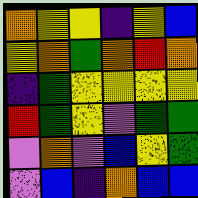[["orange", "yellow", "yellow", "indigo", "yellow", "blue"], ["yellow", "orange", "green", "orange", "red", "orange"], ["indigo", "green", "yellow", "yellow", "yellow", "yellow"], ["red", "green", "yellow", "violet", "green", "green"], ["violet", "orange", "violet", "blue", "yellow", "green"], ["violet", "blue", "indigo", "orange", "blue", "blue"]]